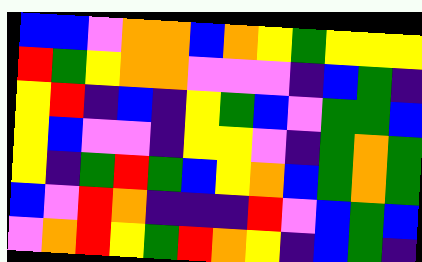[["blue", "blue", "violet", "orange", "orange", "blue", "orange", "yellow", "green", "yellow", "yellow", "yellow"], ["red", "green", "yellow", "orange", "orange", "violet", "violet", "violet", "indigo", "blue", "green", "indigo"], ["yellow", "red", "indigo", "blue", "indigo", "yellow", "green", "blue", "violet", "green", "green", "blue"], ["yellow", "blue", "violet", "violet", "indigo", "yellow", "yellow", "violet", "indigo", "green", "orange", "green"], ["yellow", "indigo", "green", "red", "green", "blue", "yellow", "orange", "blue", "green", "orange", "green"], ["blue", "violet", "red", "orange", "indigo", "indigo", "indigo", "red", "violet", "blue", "green", "blue"], ["violet", "orange", "red", "yellow", "green", "red", "orange", "yellow", "indigo", "blue", "green", "indigo"]]